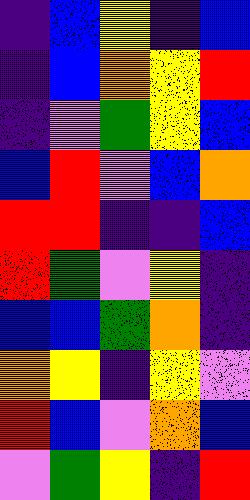[["indigo", "blue", "yellow", "indigo", "blue"], ["indigo", "blue", "orange", "yellow", "red"], ["indigo", "violet", "green", "yellow", "blue"], ["blue", "red", "violet", "blue", "orange"], ["red", "red", "indigo", "indigo", "blue"], ["red", "green", "violet", "yellow", "indigo"], ["blue", "blue", "green", "orange", "indigo"], ["orange", "yellow", "indigo", "yellow", "violet"], ["red", "blue", "violet", "orange", "blue"], ["violet", "green", "yellow", "indigo", "red"]]